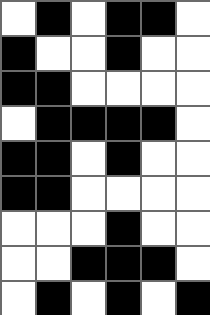[["white", "black", "white", "black", "black", "white"], ["black", "white", "white", "black", "white", "white"], ["black", "black", "white", "white", "white", "white"], ["white", "black", "black", "black", "black", "white"], ["black", "black", "white", "black", "white", "white"], ["black", "black", "white", "white", "white", "white"], ["white", "white", "white", "black", "white", "white"], ["white", "white", "black", "black", "black", "white"], ["white", "black", "white", "black", "white", "black"]]